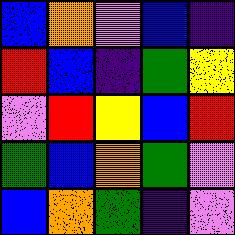[["blue", "orange", "violet", "blue", "indigo"], ["red", "blue", "indigo", "green", "yellow"], ["violet", "red", "yellow", "blue", "red"], ["green", "blue", "orange", "green", "violet"], ["blue", "orange", "green", "indigo", "violet"]]